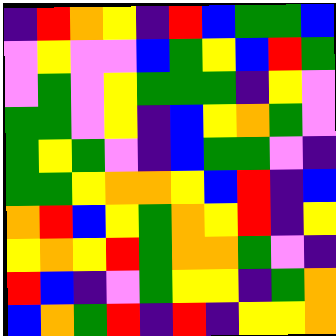[["indigo", "red", "orange", "yellow", "indigo", "red", "blue", "green", "green", "blue"], ["violet", "yellow", "violet", "violet", "blue", "green", "yellow", "blue", "red", "green"], ["violet", "green", "violet", "yellow", "green", "green", "green", "indigo", "yellow", "violet"], ["green", "green", "violet", "yellow", "indigo", "blue", "yellow", "orange", "green", "violet"], ["green", "yellow", "green", "violet", "indigo", "blue", "green", "green", "violet", "indigo"], ["green", "green", "yellow", "orange", "orange", "yellow", "blue", "red", "indigo", "blue"], ["orange", "red", "blue", "yellow", "green", "orange", "yellow", "red", "indigo", "yellow"], ["yellow", "orange", "yellow", "red", "green", "orange", "orange", "green", "violet", "indigo"], ["red", "blue", "indigo", "violet", "green", "yellow", "yellow", "indigo", "green", "orange"], ["blue", "orange", "green", "red", "indigo", "red", "indigo", "yellow", "yellow", "orange"]]